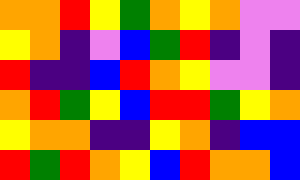[["orange", "orange", "red", "yellow", "green", "orange", "yellow", "orange", "violet", "violet"], ["yellow", "orange", "indigo", "violet", "blue", "green", "red", "indigo", "violet", "indigo"], ["red", "indigo", "indigo", "blue", "red", "orange", "yellow", "violet", "violet", "indigo"], ["orange", "red", "green", "yellow", "blue", "red", "red", "green", "yellow", "orange"], ["yellow", "orange", "orange", "indigo", "indigo", "yellow", "orange", "indigo", "blue", "blue"], ["red", "green", "red", "orange", "yellow", "blue", "red", "orange", "orange", "blue"]]